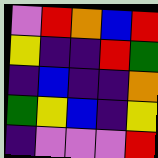[["violet", "red", "orange", "blue", "red"], ["yellow", "indigo", "indigo", "red", "green"], ["indigo", "blue", "indigo", "indigo", "orange"], ["green", "yellow", "blue", "indigo", "yellow"], ["indigo", "violet", "violet", "violet", "red"]]